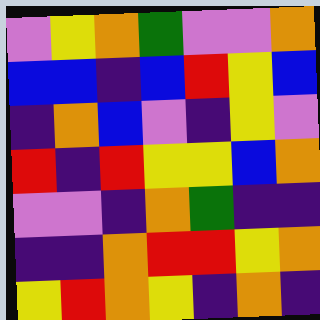[["violet", "yellow", "orange", "green", "violet", "violet", "orange"], ["blue", "blue", "indigo", "blue", "red", "yellow", "blue"], ["indigo", "orange", "blue", "violet", "indigo", "yellow", "violet"], ["red", "indigo", "red", "yellow", "yellow", "blue", "orange"], ["violet", "violet", "indigo", "orange", "green", "indigo", "indigo"], ["indigo", "indigo", "orange", "red", "red", "yellow", "orange"], ["yellow", "red", "orange", "yellow", "indigo", "orange", "indigo"]]